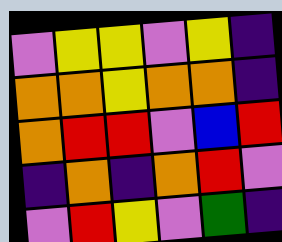[["violet", "yellow", "yellow", "violet", "yellow", "indigo"], ["orange", "orange", "yellow", "orange", "orange", "indigo"], ["orange", "red", "red", "violet", "blue", "red"], ["indigo", "orange", "indigo", "orange", "red", "violet"], ["violet", "red", "yellow", "violet", "green", "indigo"]]